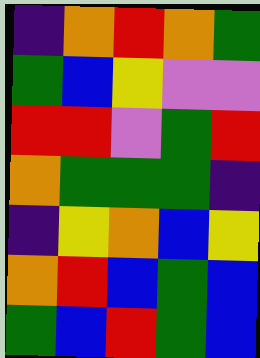[["indigo", "orange", "red", "orange", "green"], ["green", "blue", "yellow", "violet", "violet"], ["red", "red", "violet", "green", "red"], ["orange", "green", "green", "green", "indigo"], ["indigo", "yellow", "orange", "blue", "yellow"], ["orange", "red", "blue", "green", "blue"], ["green", "blue", "red", "green", "blue"]]